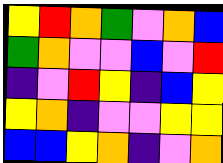[["yellow", "red", "orange", "green", "violet", "orange", "blue"], ["green", "orange", "violet", "violet", "blue", "violet", "red"], ["indigo", "violet", "red", "yellow", "indigo", "blue", "yellow"], ["yellow", "orange", "indigo", "violet", "violet", "yellow", "yellow"], ["blue", "blue", "yellow", "orange", "indigo", "violet", "orange"]]